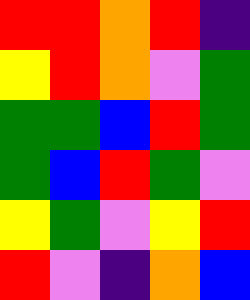[["red", "red", "orange", "red", "indigo"], ["yellow", "red", "orange", "violet", "green"], ["green", "green", "blue", "red", "green"], ["green", "blue", "red", "green", "violet"], ["yellow", "green", "violet", "yellow", "red"], ["red", "violet", "indigo", "orange", "blue"]]